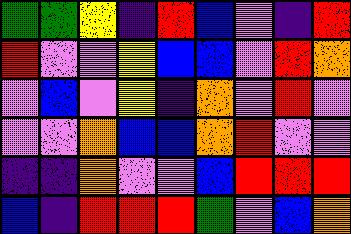[["green", "green", "yellow", "indigo", "red", "blue", "violet", "indigo", "red"], ["red", "violet", "violet", "yellow", "blue", "blue", "violet", "red", "orange"], ["violet", "blue", "violet", "yellow", "indigo", "orange", "violet", "red", "violet"], ["violet", "violet", "orange", "blue", "blue", "orange", "red", "violet", "violet"], ["indigo", "indigo", "orange", "violet", "violet", "blue", "red", "red", "red"], ["blue", "indigo", "red", "red", "red", "green", "violet", "blue", "orange"]]